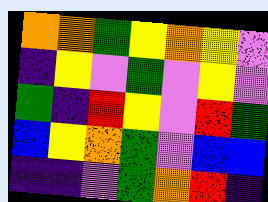[["orange", "orange", "green", "yellow", "orange", "yellow", "violet"], ["indigo", "yellow", "violet", "green", "violet", "yellow", "violet"], ["green", "indigo", "red", "yellow", "violet", "red", "green"], ["blue", "yellow", "orange", "green", "violet", "blue", "blue"], ["indigo", "indigo", "violet", "green", "orange", "red", "indigo"]]